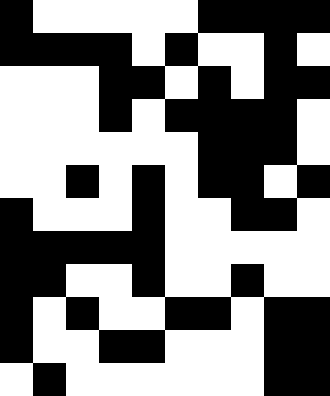[["black", "white", "white", "white", "white", "white", "black", "black", "black", "black"], ["black", "black", "black", "black", "white", "black", "white", "white", "black", "white"], ["white", "white", "white", "black", "black", "white", "black", "white", "black", "black"], ["white", "white", "white", "black", "white", "black", "black", "black", "black", "white"], ["white", "white", "white", "white", "white", "white", "black", "black", "black", "white"], ["white", "white", "black", "white", "black", "white", "black", "black", "white", "black"], ["black", "white", "white", "white", "black", "white", "white", "black", "black", "white"], ["black", "black", "black", "black", "black", "white", "white", "white", "white", "white"], ["black", "black", "white", "white", "black", "white", "white", "black", "white", "white"], ["black", "white", "black", "white", "white", "black", "black", "white", "black", "black"], ["black", "white", "white", "black", "black", "white", "white", "white", "black", "black"], ["white", "black", "white", "white", "white", "white", "white", "white", "black", "black"]]